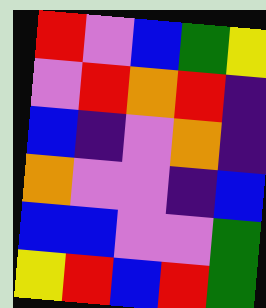[["red", "violet", "blue", "green", "yellow"], ["violet", "red", "orange", "red", "indigo"], ["blue", "indigo", "violet", "orange", "indigo"], ["orange", "violet", "violet", "indigo", "blue"], ["blue", "blue", "violet", "violet", "green"], ["yellow", "red", "blue", "red", "green"]]